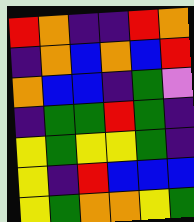[["red", "orange", "indigo", "indigo", "red", "orange"], ["indigo", "orange", "blue", "orange", "blue", "red"], ["orange", "blue", "blue", "indigo", "green", "violet"], ["indigo", "green", "green", "red", "green", "indigo"], ["yellow", "green", "yellow", "yellow", "green", "indigo"], ["yellow", "indigo", "red", "blue", "blue", "blue"], ["yellow", "green", "orange", "orange", "yellow", "green"]]